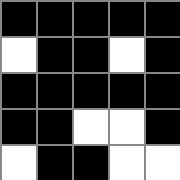[["black", "black", "black", "black", "black"], ["white", "black", "black", "white", "black"], ["black", "black", "black", "black", "black"], ["black", "black", "white", "white", "black"], ["white", "black", "black", "white", "white"]]